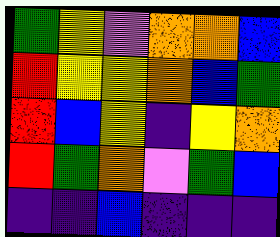[["green", "yellow", "violet", "orange", "orange", "blue"], ["red", "yellow", "yellow", "orange", "blue", "green"], ["red", "blue", "yellow", "indigo", "yellow", "orange"], ["red", "green", "orange", "violet", "green", "blue"], ["indigo", "indigo", "blue", "indigo", "indigo", "indigo"]]